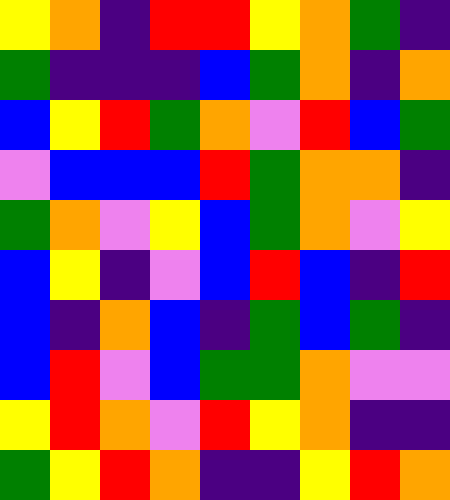[["yellow", "orange", "indigo", "red", "red", "yellow", "orange", "green", "indigo"], ["green", "indigo", "indigo", "indigo", "blue", "green", "orange", "indigo", "orange"], ["blue", "yellow", "red", "green", "orange", "violet", "red", "blue", "green"], ["violet", "blue", "blue", "blue", "red", "green", "orange", "orange", "indigo"], ["green", "orange", "violet", "yellow", "blue", "green", "orange", "violet", "yellow"], ["blue", "yellow", "indigo", "violet", "blue", "red", "blue", "indigo", "red"], ["blue", "indigo", "orange", "blue", "indigo", "green", "blue", "green", "indigo"], ["blue", "red", "violet", "blue", "green", "green", "orange", "violet", "violet"], ["yellow", "red", "orange", "violet", "red", "yellow", "orange", "indigo", "indigo"], ["green", "yellow", "red", "orange", "indigo", "indigo", "yellow", "red", "orange"]]